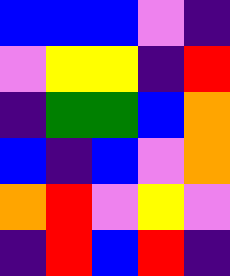[["blue", "blue", "blue", "violet", "indigo"], ["violet", "yellow", "yellow", "indigo", "red"], ["indigo", "green", "green", "blue", "orange"], ["blue", "indigo", "blue", "violet", "orange"], ["orange", "red", "violet", "yellow", "violet"], ["indigo", "red", "blue", "red", "indigo"]]